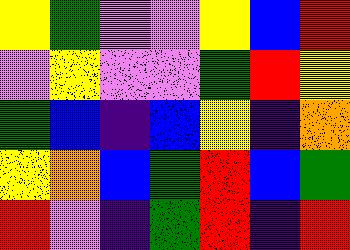[["yellow", "green", "violet", "violet", "yellow", "blue", "red"], ["violet", "yellow", "violet", "violet", "green", "red", "yellow"], ["green", "blue", "indigo", "blue", "yellow", "indigo", "orange"], ["yellow", "orange", "blue", "green", "red", "blue", "green"], ["red", "violet", "indigo", "green", "red", "indigo", "red"]]